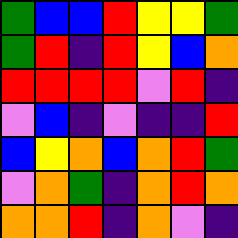[["green", "blue", "blue", "red", "yellow", "yellow", "green"], ["green", "red", "indigo", "red", "yellow", "blue", "orange"], ["red", "red", "red", "red", "violet", "red", "indigo"], ["violet", "blue", "indigo", "violet", "indigo", "indigo", "red"], ["blue", "yellow", "orange", "blue", "orange", "red", "green"], ["violet", "orange", "green", "indigo", "orange", "red", "orange"], ["orange", "orange", "red", "indigo", "orange", "violet", "indigo"]]